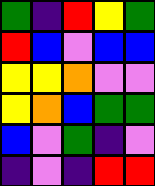[["green", "indigo", "red", "yellow", "green"], ["red", "blue", "violet", "blue", "blue"], ["yellow", "yellow", "orange", "violet", "violet"], ["yellow", "orange", "blue", "green", "green"], ["blue", "violet", "green", "indigo", "violet"], ["indigo", "violet", "indigo", "red", "red"]]